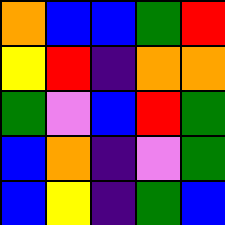[["orange", "blue", "blue", "green", "red"], ["yellow", "red", "indigo", "orange", "orange"], ["green", "violet", "blue", "red", "green"], ["blue", "orange", "indigo", "violet", "green"], ["blue", "yellow", "indigo", "green", "blue"]]